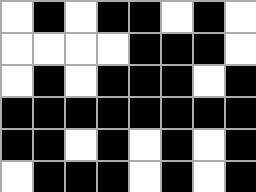[["white", "black", "white", "black", "black", "white", "black", "white"], ["white", "white", "white", "white", "black", "black", "black", "white"], ["white", "black", "white", "black", "black", "black", "white", "black"], ["black", "black", "black", "black", "black", "black", "black", "black"], ["black", "black", "white", "black", "white", "black", "white", "black"], ["white", "black", "black", "black", "white", "black", "white", "black"]]